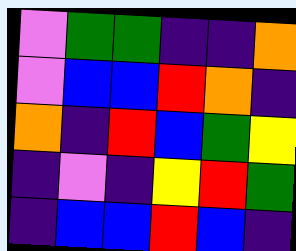[["violet", "green", "green", "indigo", "indigo", "orange"], ["violet", "blue", "blue", "red", "orange", "indigo"], ["orange", "indigo", "red", "blue", "green", "yellow"], ["indigo", "violet", "indigo", "yellow", "red", "green"], ["indigo", "blue", "blue", "red", "blue", "indigo"]]